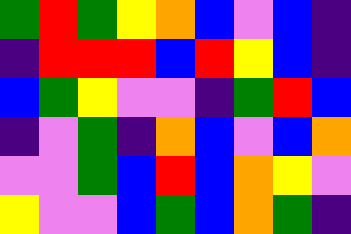[["green", "red", "green", "yellow", "orange", "blue", "violet", "blue", "indigo"], ["indigo", "red", "red", "red", "blue", "red", "yellow", "blue", "indigo"], ["blue", "green", "yellow", "violet", "violet", "indigo", "green", "red", "blue"], ["indigo", "violet", "green", "indigo", "orange", "blue", "violet", "blue", "orange"], ["violet", "violet", "green", "blue", "red", "blue", "orange", "yellow", "violet"], ["yellow", "violet", "violet", "blue", "green", "blue", "orange", "green", "indigo"]]